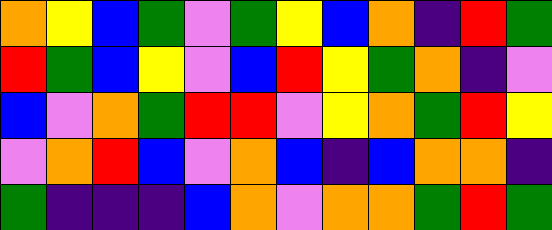[["orange", "yellow", "blue", "green", "violet", "green", "yellow", "blue", "orange", "indigo", "red", "green"], ["red", "green", "blue", "yellow", "violet", "blue", "red", "yellow", "green", "orange", "indigo", "violet"], ["blue", "violet", "orange", "green", "red", "red", "violet", "yellow", "orange", "green", "red", "yellow"], ["violet", "orange", "red", "blue", "violet", "orange", "blue", "indigo", "blue", "orange", "orange", "indigo"], ["green", "indigo", "indigo", "indigo", "blue", "orange", "violet", "orange", "orange", "green", "red", "green"]]